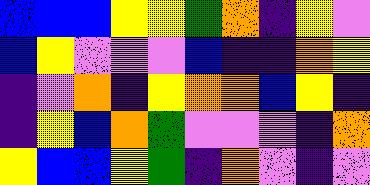[["blue", "blue", "blue", "yellow", "yellow", "green", "orange", "indigo", "yellow", "violet"], ["blue", "yellow", "violet", "violet", "violet", "blue", "indigo", "indigo", "orange", "yellow"], ["indigo", "violet", "orange", "indigo", "yellow", "orange", "orange", "blue", "yellow", "indigo"], ["indigo", "yellow", "blue", "orange", "green", "violet", "violet", "violet", "indigo", "orange"], ["yellow", "blue", "blue", "yellow", "green", "indigo", "orange", "violet", "indigo", "violet"]]